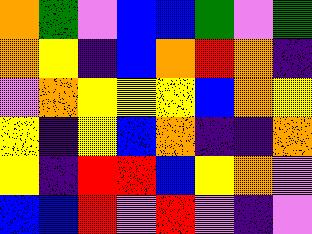[["orange", "green", "violet", "blue", "blue", "green", "violet", "green"], ["orange", "yellow", "indigo", "blue", "orange", "red", "orange", "indigo"], ["violet", "orange", "yellow", "yellow", "yellow", "blue", "orange", "yellow"], ["yellow", "indigo", "yellow", "blue", "orange", "indigo", "indigo", "orange"], ["yellow", "indigo", "red", "red", "blue", "yellow", "orange", "violet"], ["blue", "blue", "red", "violet", "red", "violet", "indigo", "violet"]]